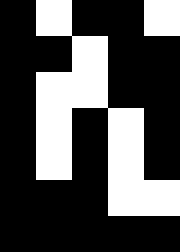[["black", "white", "black", "black", "white"], ["black", "black", "white", "black", "black"], ["black", "white", "white", "black", "black"], ["black", "white", "black", "white", "black"], ["black", "white", "black", "white", "black"], ["black", "black", "black", "white", "white"], ["black", "black", "black", "black", "black"]]